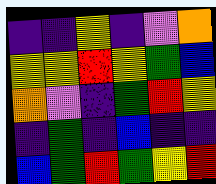[["indigo", "indigo", "yellow", "indigo", "violet", "orange"], ["yellow", "yellow", "red", "yellow", "green", "blue"], ["orange", "violet", "indigo", "green", "red", "yellow"], ["indigo", "green", "indigo", "blue", "indigo", "indigo"], ["blue", "green", "red", "green", "yellow", "red"]]